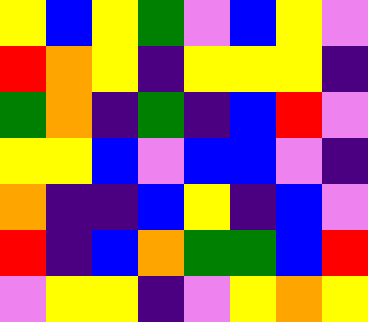[["yellow", "blue", "yellow", "green", "violet", "blue", "yellow", "violet"], ["red", "orange", "yellow", "indigo", "yellow", "yellow", "yellow", "indigo"], ["green", "orange", "indigo", "green", "indigo", "blue", "red", "violet"], ["yellow", "yellow", "blue", "violet", "blue", "blue", "violet", "indigo"], ["orange", "indigo", "indigo", "blue", "yellow", "indigo", "blue", "violet"], ["red", "indigo", "blue", "orange", "green", "green", "blue", "red"], ["violet", "yellow", "yellow", "indigo", "violet", "yellow", "orange", "yellow"]]